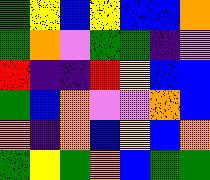[["green", "yellow", "blue", "yellow", "blue", "blue", "orange"], ["green", "orange", "violet", "green", "green", "indigo", "violet"], ["red", "indigo", "indigo", "red", "yellow", "blue", "blue"], ["green", "blue", "orange", "violet", "violet", "orange", "blue"], ["orange", "indigo", "orange", "blue", "yellow", "blue", "orange"], ["green", "yellow", "green", "orange", "blue", "green", "green"]]